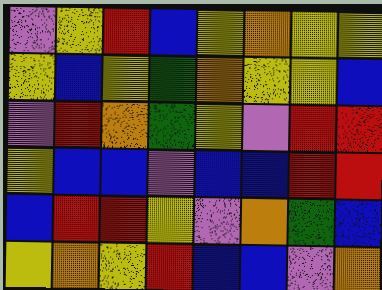[["violet", "yellow", "red", "blue", "yellow", "orange", "yellow", "yellow"], ["yellow", "blue", "yellow", "green", "orange", "yellow", "yellow", "blue"], ["violet", "red", "orange", "green", "yellow", "violet", "red", "red"], ["yellow", "blue", "blue", "violet", "blue", "blue", "red", "red"], ["blue", "red", "red", "yellow", "violet", "orange", "green", "blue"], ["yellow", "orange", "yellow", "red", "blue", "blue", "violet", "orange"]]